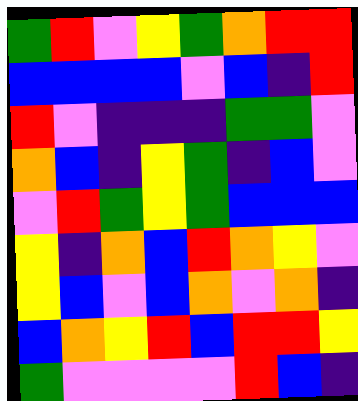[["green", "red", "violet", "yellow", "green", "orange", "red", "red"], ["blue", "blue", "blue", "blue", "violet", "blue", "indigo", "red"], ["red", "violet", "indigo", "indigo", "indigo", "green", "green", "violet"], ["orange", "blue", "indigo", "yellow", "green", "indigo", "blue", "violet"], ["violet", "red", "green", "yellow", "green", "blue", "blue", "blue"], ["yellow", "indigo", "orange", "blue", "red", "orange", "yellow", "violet"], ["yellow", "blue", "violet", "blue", "orange", "violet", "orange", "indigo"], ["blue", "orange", "yellow", "red", "blue", "red", "red", "yellow"], ["green", "violet", "violet", "violet", "violet", "red", "blue", "indigo"]]